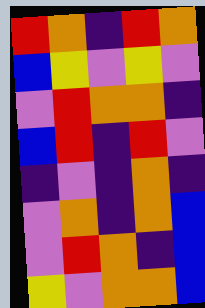[["red", "orange", "indigo", "red", "orange"], ["blue", "yellow", "violet", "yellow", "violet"], ["violet", "red", "orange", "orange", "indigo"], ["blue", "red", "indigo", "red", "violet"], ["indigo", "violet", "indigo", "orange", "indigo"], ["violet", "orange", "indigo", "orange", "blue"], ["violet", "red", "orange", "indigo", "blue"], ["yellow", "violet", "orange", "orange", "blue"]]